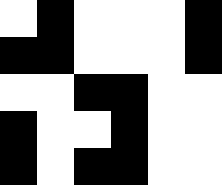[["white", "black", "white", "white", "white", "black"], ["black", "black", "white", "white", "white", "black"], ["white", "white", "black", "black", "white", "white"], ["black", "white", "white", "black", "white", "white"], ["black", "white", "black", "black", "white", "white"]]